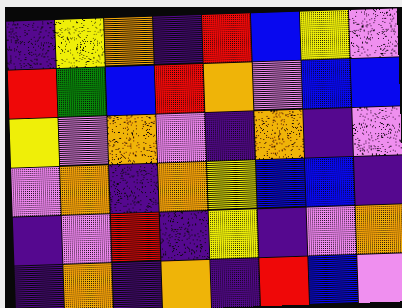[["indigo", "yellow", "orange", "indigo", "red", "blue", "yellow", "violet"], ["red", "green", "blue", "red", "orange", "violet", "blue", "blue"], ["yellow", "violet", "orange", "violet", "indigo", "orange", "indigo", "violet"], ["violet", "orange", "indigo", "orange", "yellow", "blue", "blue", "indigo"], ["indigo", "violet", "red", "indigo", "yellow", "indigo", "violet", "orange"], ["indigo", "orange", "indigo", "orange", "indigo", "red", "blue", "violet"]]